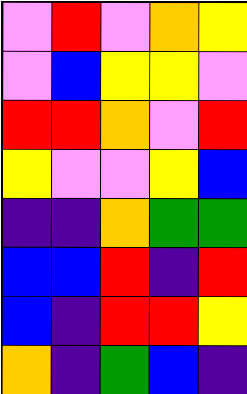[["violet", "red", "violet", "orange", "yellow"], ["violet", "blue", "yellow", "yellow", "violet"], ["red", "red", "orange", "violet", "red"], ["yellow", "violet", "violet", "yellow", "blue"], ["indigo", "indigo", "orange", "green", "green"], ["blue", "blue", "red", "indigo", "red"], ["blue", "indigo", "red", "red", "yellow"], ["orange", "indigo", "green", "blue", "indigo"]]